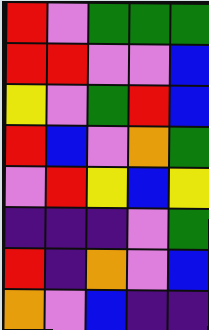[["red", "violet", "green", "green", "green"], ["red", "red", "violet", "violet", "blue"], ["yellow", "violet", "green", "red", "blue"], ["red", "blue", "violet", "orange", "green"], ["violet", "red", "yellow", "blue", "yellow"], ["indigo", "indigo", "indigo", "violet", "green"], ["red", "indigo", "orange", "violet", "blue"], ["orange", "violet", "blue", "indigo", "indigo"]]